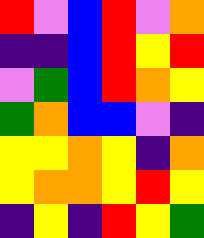[["red", "violet", "blue", "red", "violet", "orange"], ["indigo", "indigo", "blue", "red", "yellow", "red"], ["violet", "green", "blue", "red", "orange", "yellow"], ["green", "orange", "blue", "blue", "violet", "indigo"], ["yellow", "yellow", "orange", "yellow", "indigo", "orange"], ["yellow", "orange", "orange", "yellow", "red", "yellow"], ["indigo", "yellow", "indigo", "red", "yellow", "green"]]